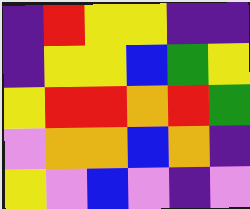[["indigo", "red", "yellow", "yellow", "indigo", "indigo"], ["indigo", "yellow", "yellow", "blue", "green", "yellow"], ["yellow", "red", "red", "orange", "red", "green"], ["violet", "orange", "orange", "blue", "orange", "indigo"], ["yellow", "violet", "blue", "violet", "indigo", "violet"]]